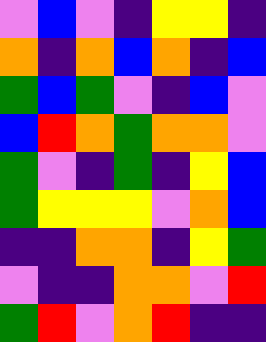[["violet", "blue", "violet", "indigo", "yellow", "yellow", "indigo"], ["orange", "indigo", "orange", "blue", "orange", "indigo", "blue"], ["green", "blue", "green", "violet", "indigo", "blue", "violet"], ["blue", "red", "orange", "green", "orange", "orange", "violet"], ["green", "violet", "indigo", "green", "indigo", "yellow", "blue"], ["green", "yellow", "yellow", "yellow", "violet", "orange", "blue"], ["indigo", "indigo", "orange", "orange", "indigo", "yellow", "green"], ["violet", "indigo", "indigo", "orange", "orange", "violet", "red"], ["green", "red", "violet", "orange", "red", "indigo", "indigo"]]